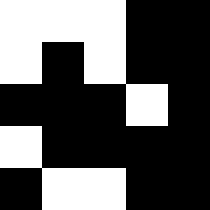[["white", "white", "white", "black", "black"], ["white", "black", "white", "black", "black"], ["black", "black", "black", "white", "black"], ["white", "black", "black", "black", "black"], ["black", "white", "white", "black", "black"]]